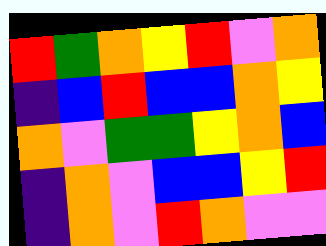[["red", "green", "orange", "yellow", "red", "violet", "orange"], ["indigo", "blue", "red", "blue", "blue", "orange", "yellow"], ["orange", "violet", "green", "green", "yellow", "orange", "blue"], ["indigo", "orange", "violet", "blue", "blue", "yellow", "red"], ["indigo", "orange", "violet", "red", "orange", "violet", "violet"]]